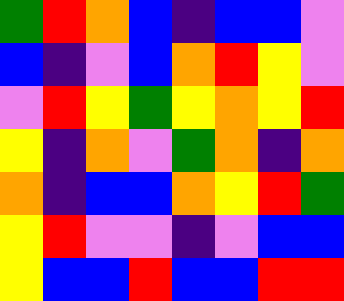[["green", "red", "orange", "blue", "indigo", "blue", "blue", "violet"], ["blue", "indigo", "violet", "blue", "orange", "red", "yellow", "violet"], ["violet", "red", "yellow", "green", "yellow", "orange", "yellow", "red"], ["yellow", "indigo", "orange", "violet", "green", "orange", "indigo", "orange"], ["orange", "indigo", "blue", "blue", "orange", "yellow", "red", "green"], ["yellow", "red", "violet", "violet", "indigo", "violet", "blue", "blue"], ["yellow", "blue", "blue", "red", "blue", "blue", "red", "red"]]